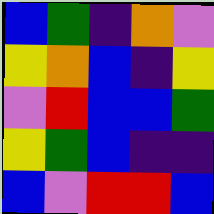[["blue", "green", "indigo", "orange", "violet"], ["yellow", "orange", "blue", "indigo", "yellow"], ["violet", "red", "blue", "blue", "green"], ["yellow", "green", "blue", "indigo", "indigo"], ["blue", "violet", "red", "red", "blue"]]